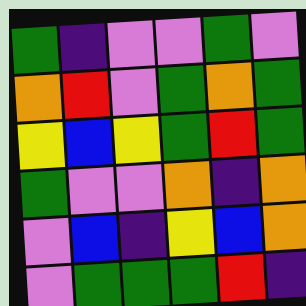[["green", "indigo", "violet", "violet", "green", "violet"], ["orange", "red", "violet", "green", "orange", "green"], ["yellow", "blue", "yellow", "green", "red", "green"], ["green", "violet", "violet", "orange", "indigo", "orange"], ["violet", "blue", "indigo", "yellow", "blue", "orange"], ["violet", "green", "green", "green", "red", "indigo"]]